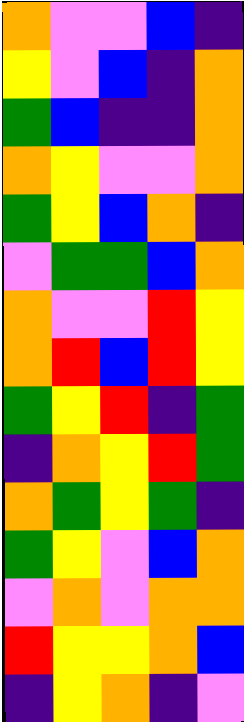[["orange", "violet", "violet", "blue", "indigo"], ["yellow", "violet", "blue", "indigo", "orange"], ["green", "blue", "indigo", "indigo", "orange"], ["orange", "yellow", "violet", "violet", "orange"], ["green", "yellow", "blue", "orange", "indigo"], ["violet", "green", "green", "blue", "orange"], ["orange", "violet", "violet", "red", "yellow"], ["orange", "red", "blue", "red", "yellow"], ["green", "yellow", "red", "indigo", "green"], ["indigo", "orange", "yellow", "red", "green"], ["orange", "green", "yellow", "green", "indigo"], ["green", "yellow", "violet", "blue", "orange"], ["violet", "orange", "violet", "orange", "orange"], ["red", "yellow", "yellow", "orange", "blue"], ["indigo", "yellow", "orange", "indigo", "violet"]]